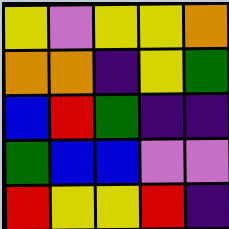[["yellow", "violet", "yellow", "yellow", "orange"], ["orange", "orange", "indigo", "yellow", "green"], ["blue", "red", "green", "indigo", "indigo"], ["green", "blue", "blue", "violet", "violet"], ["red", "yellow", "yellow", "red", "indigo"]]